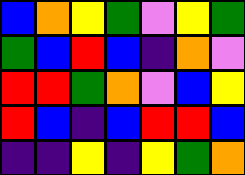[["blue", "orange", "yellow", "green", "violet", "yellow", "green"], ["green", "blue", "red", "blue", "indigo", "orange", "violet"], ["red", "red", "green", "orange", "violet", "blue", "yellow"], ["red", "blue", "indigo", "blue", "red", "red", "blue"], ["indigo", "indigo", "yellow", "indigo", "yellow", "green", "orange"]]